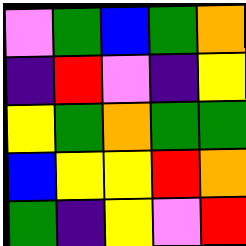[["violet", "green", "blue", "green", "orange"], ["indigo", "red", "violet", "indigo", "yellow"], ["yellow", "green", "orange", "green", "green"], ["blue", "yellow", "yellow", "red", "orange"], ["green", "indigo", "yellow", "violet", "red"]]